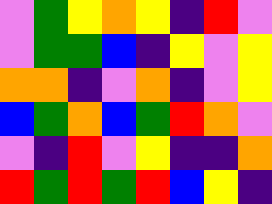[["violet", "green", "yellow", "orange", "yellow", "indigo", "red", "violet"], ["violet", "green", "green", "blue", "indigo", "yellow", "violet", "yellow"], ["orange", "orange", "indigo", "violet", "orange", "indigo", "violet", "yellow"], ["blue", "green", "orange", "blue", "green", "red", "orange", "violet"], ["violet", "indigo", "red", "violet", "yellow", "indigo", "indigo", "orange"], ["red", "green", "red", "green", "red", "blue", "yellow", "indigo"]]